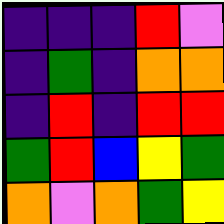[["indigo", "indigo", "indigo", "red", "violet"], ["indigo", "green", "indigo", "orange", "orange"], ["indigo", "red", "indigo", "red", "red"], ["green", "red", "blue", "yellow", "green"], ["orange", "violet", "orange", "green", "yellow"]]